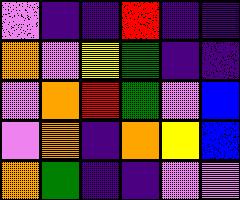[["violet", "indigo", "indigo", "red", "indigo", "indigo"], ["orange", "violet", "yellow", "green", "indigo", "indigo"], ["violet", "orange", "red", "green", "violet", "blue"], ["violet", "orange", "indigo", "orange", "yellow", "blue"], ["orange", "green", "indigo", "indigo", "violet", "violet"]]